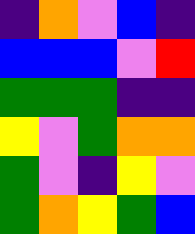[["indigo", "orange", "violet", "blue", "indigo"], ["blue", "blue", "blue", "violet", "red"], ["green", "green", "green", "indigo", "indigo"], ["yellow", "violet", "green", "orange", "orange"], ["green", "violet", "indigo", "yellow", "violet"], ["green", "orange", "yellow", "green", "blue"]]